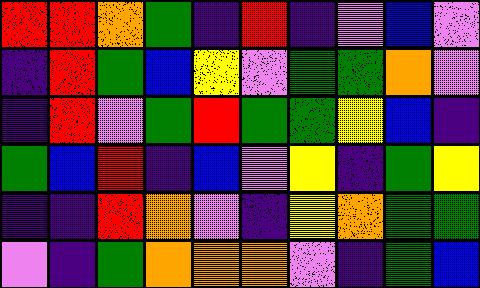[["red", "red", "orange", "green", "indigo", "red", "indigo", "violet", "blue", "violet"], ["indigo", "red", "green", "blue", "yellow", "violet", "green", "green", "orange", "violet"], ["indigo", "red", "violet", "green", "red", "green", "green", "yellow", "blue", "indigo"], ["green", "blue", "red", "indigo", "blue", "violet", "yellow", "indigo", "green", "yellow"], ["indigo", "indigo", "red", "orange", "violet", "indigo", "yellow", "orange", "green", "green"], ["violet", "indigo", "green", "orange", "orange", "orange", "violet", "indigo", "green", "blue"]]